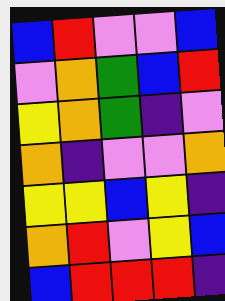[["blue", "red", "violet", "violet", "blue"], ["violet", "orange", "green", "blue", "red"], ["yellow", "orange", "green", "indigo", "violet"], ["orange", "indigo", "violet", "violet", "orange"], ["yellow", "yellow", "blue", "yellow", "indigo"], ["orange", "red", "violet", "yellow", "blue"], ["blue", "red", "red", "red", "indigo"]]